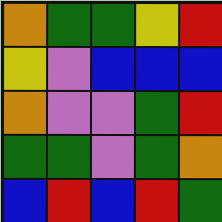[["orange", "green", "green", "yellow", "red"], ["yellow", "violet", "blue", "blue", "blue"], ["orange", "violet", "violet", "green", "red"], ["green", "green", "violet", "green", "orange"], ["blue", "red", "blue", "red", "green"]]